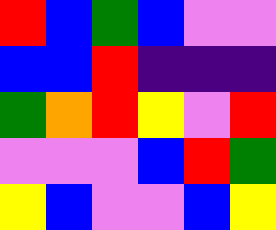[["red", "blue", "green", "blue", "violet", "violet"], ["blue", "blue", "red", "indigo", "indigo", "indigo"], ["green", "orange", "red", "yellow", "violet", "red"], ["violet", "violet", "violet", "blue", "red", "green"], ["yellow", "blue", "violet", "violet", "blue", "yellow"]]